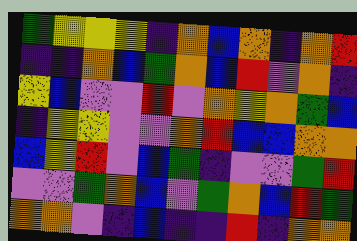[["green", "yellow", "yellow", "yellow", "indigo", "orange", "blue", "orange", "indigo", "orange", "red"], ["indigo", "indigo", "orange", "blue", "green", "orange", "blue", "red", "violet", "orange", "indigo"], ["yellow", "blue", "violet", "violet", "red", "violet", "orange", "yellow", "orange", "green", "blue"], ["indigo", "yellow", "yellow", "violet", "violet", "orange", "red", "blue", "blue", "orange", "orange"], ["blue", "yellow", "red", "violet", "blue", "green", "indigo", "violet", "violet", "green", "red"], ["violet", "violet", "green", "orange", "blue", "violet", "green", "orange", "blue", "red", "green"], ["orange", "orange", "violet", "indigo", "blue", "indigo", "indigo", "red", "indigo", "orange", "orange"]]